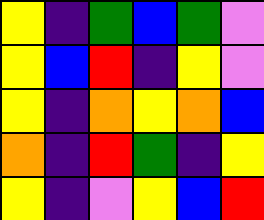[["yellow", "indigo", "green", "blue", "green", "violet"], ["yellow", "blue", "red", "indigo", "yellow", "violet"], ["yellow", "indigo", "orange", "yellow", "orange", "blue"], ["orange", "indigo", "red", "green", "indigo", "yellow"], ["yellow", "indigo", "violet", "yellow", "blue", "red"]]